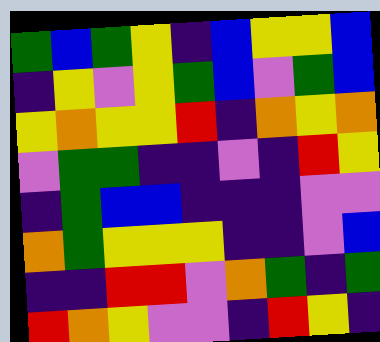[["green", "blue", "green", "yellow", "indigo", "blue", "yellow", "yellow", "blue"], ["indigo", "yellow", "violet", "yellow", "green", "blue", "violet", "green", "blue"], ["yellow", "orange", "yellow", "yellow", "red", "indigo", "orange", "yellow", "orange"], ["violet", "green", "green", "indigo", "indigo", "violet", "indigo", "red", "yellow"], ["indigo", "green", "blue", "blue", "indigo", "indigo", "indigo", "violet", "violet"], ["orange", "green", "yellow", "yellow", "yellow", "indigo", "indigo", "violet", "blue"], ["indigo", "indigo", "red", "red", "violet", "orange", "green", "indigo", "green"], ["red", "orange", "yellow", "violet", "violet", "indigo", "red", "yellow", "indigo"]]